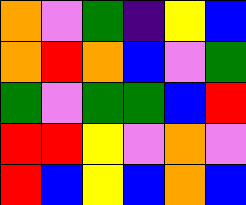[["orange", "violet", "green", "indigo", "yellow", "blue"], ["orange", "red", "orange", "blue", "violet", "green"], ["green", "violet", "green", "green", "blue", "red"], ["red", "red", "yellow", "violet", "orange", "violet"], ["red", "blue", "yellow", "blue", "orange", "blue"]]